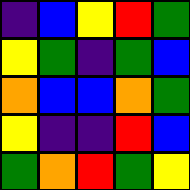[["indigo", "blue", "yellow", "red", "green"], ["yellow", "green", "indigo", "green", "blue"], ["orange", "blue", "blue", "orange", "green"], ["yellow", "indigo", "indigo", "red", "blue"], ["green", "orange", "red", "green", "yellow"]]